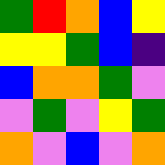[["green", "red", "orange", "blue", "yellow"], ["yellow", "yellow", "green", "blue", "indigo"], ["blue", "orange", "orange", "green", "violet"], ["violet", "green", "violet", "yellow", "green"], ["orange", "violet", "blue", "violet", "orange"]]